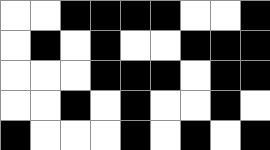[["white", "white", "black", "black", "black", "black", "white", "white", "black"], ["white", "black", "white", "black", "white", "white", "black", "black", "black"], ["white", "white", "white", "black", "black", "black", "white", "black", "black"], ["white", "white", "black", "white", "black", "white", "white", "black", "white"], ["black", "white", "white", "white", "black", "white", "black", "white", "black"]]